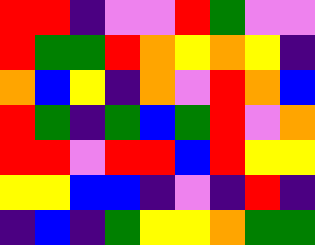[["red", "red", "indigo", "violet", "violet", "red", "green", "violet", "violet"], ["red", "green", "green", "red", "orange", "yellow", "orange", "yellow", "indigo"], ["orange", "blue", "yellow", "indigo", "orange", "violet", "red", "orange", "blue"], ["red", "green", "indigo", "green", "blue", "green", "red", "violet", "orange"], ["red", "red", "violet", "red", "red", "blue", "red", "yellow", "yellow"], ["yellow", "yellow", "blue", "blue", "indigo", "violet", "indigo", "red", "indigo"], ["indigo", "blue", "indigo", "green", "yellow", "yellow", "orange", "green", "green"]]